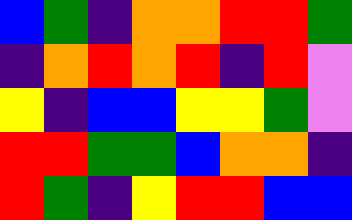[["blue", "green", "indigo", "orange", "orange", "red", "red", "green"], ["indigo", "orange", "red", "orange", "red", "indigo", "red", "violet"], ["yellow", "indigo", "blue", "blue", "yellow", "yellow", "green", "violet"], ["red", "red", "green", "green", "blue", "orange", "orange", "indigo"], ["red", "green", "indigo", "yellow", "red", "red", "blue", "blue"]]